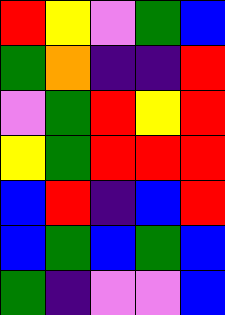[["red", "yellow", "violet", "green", "blue"], ["green", "orange", "indigo", "indigo", "red"], ["violet", "green", "red", "yellow", "red"], ["yellow", "green", "red", "red", "red"], ["blue", "red", "indigo", "blue", "red"], ["blue", "green", "blue", "green", "blue"], ["green", "indigo", "violet", "violet", "blue"]]